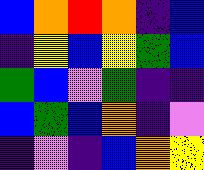[["blue", "orange", "red", "orange", "indigo", "blue"], ["indigo", "yellow", "blue", "yellow", "green", "blue"], ["green", "blue", "violet", "green", "indigo", "indigo"], ["blue", "green", "blue", "orange", "indigo", "violet"], ["indigo", "violet", "indigo", "blue", "orange", "yellow"]]